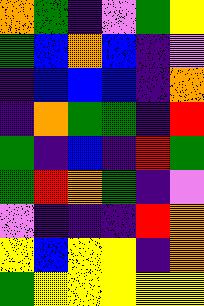[["orange", "green", "indigo", "violet", "green", "yellow"], ["green", "blue", "orange", "blue", "indigo", "violet"], ["indigo", "blue", "blue", "blue", "indigo", "orange"], ["indigo", "orange", "green", "green", "indigo", "red"], ["green", "indigo", "blue", "indigo", "red", "green"], ["green", "red", "orange", "green", "indigo", "violet"], ["violet", "indigo", "indigo", "indigo", "red", "orange"], ["yellow", "blue", "yellow", "yellow", "indigo", "orange"], ["green", "yellow", "yellow", "yellow", "yellow", "yellow"]]